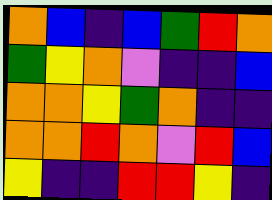[["orange", "blue", "indigo", "blue", "green", "red", "orange"], ["green", "yellow", "orange", "violet", "indigo", "indigo", "blue"], ["orange", "orange", "yellow", "green", "orange", "indigo", "indigo"], ["orange", "orange", "red", "orange", "violet", "red", "blue"], ["yellow", "indigo", "indigo", "red", "red", "yellow", "indigo"]]